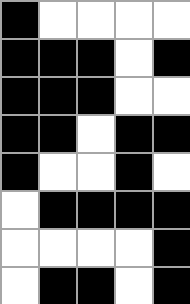[["black", "white", "white", "white", "white"], ["black", "black", "black", "white", "black"], ["black", "black", "black", "white", "white"], ["black", "black", "white", "black", "black"], ["black", "white", "white", "black", "white"], ["white", "black", "black", "black", "black"], ["white", "white", "white", "white", "black"], ["white", "black", "black", "white", "black"]]